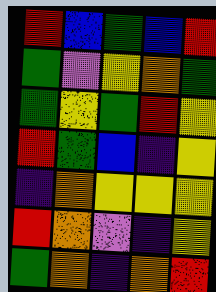[["red", "blue", "green", "blue", "red"], ["green", "violet", "yellow", "orange", "green"], ["green", "yellow", "green", "red", "yellow"], ["red", "green", "blue", "indigo", "yellow"], ["indigo", "orange", "yellow", "yellow", "yellow"], ["red", "orange", "violet", "indigo", "yellow"], ["green", "orange", "indigo", "orange", "red"]]